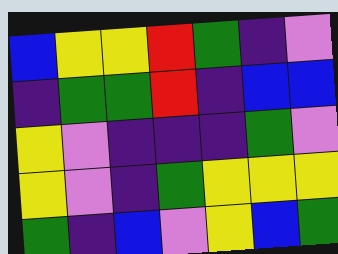[["blue", "yellow", "yellow", "red", "green", "indigo", "violet"], ["indigo", "green", "green", "red", "indigo", "blue", "blue"], ["yellow", "violet", "indigo", "indigo", "indigo", "green", "violet"], ["yellow", "violet", "indigo", "green", "yellow", "yellow", "yellow"], ["green", "indigo", "blue", "violet", "yellow", "blue", "green"]]